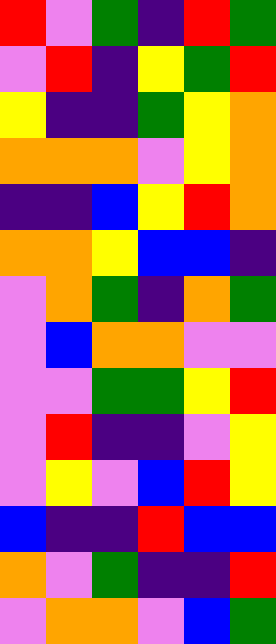[["red", "violet", "green", "indigo", "red", "green"], ["violet", "red", "indigo", "yellow", "green", "red"], ["yellow", "indigo", "indigo", "green", "yellow", "orange"], ["orange", "orange", "orange", "violet", "yellow", "orange"], ["indigo", "indigo", "blue", "yellow", "red", "orange"], ["orange", "orange", "yellow", "blue", "blue", "indigo"], ["violet", "orange", "green", "indigo", "orange", "green"], ["violet", "blue", "orange", "orange", "violet", "violet"], ["violet", "violet", "green", "green", "yellow", "red"], ["violet", "red", "indigo", "indigo", "violet", "yellow"], ["violet", "yellow", "violet", "blue", "red", "yellow"], ["blue", "indigo", "indigo", "red", "blue", "blue"], ["orange", "violet", "green", "indigo", "indigo", "red"], ["violet", "orange", "orange", "violet", "blue", "green"]]